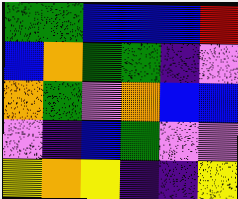[["green", "green", "blue", "blue", "blue", "red"], ["blue", "orange", "green", "green", "indigo", "violet"], ["orange", "green", "violet", "orange", "blue", "blue"], ["violet", "indigo", "blue", "green", "violet", "violet"], ["yellow", "orange", "yellow", "indigo", "indigo", "yellow"]]